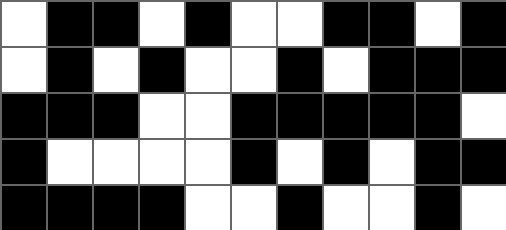[["white", "black", "black", "white", "black", "white", "white", "black", "black", "white", "black"], ["white", "black", "white", "black", "white", "white", "black", "white", "black", "black", "black"], ["black", "black", "black", "white", "white", "black", "black", "black", "black", "black", "white"], ["black", "white", "white", "white", "white", "black", "white", "black", "white", "black", "black"], ["black", "black", "black", "black", "white", "white", "black", "white", "white", "black", "white"]]